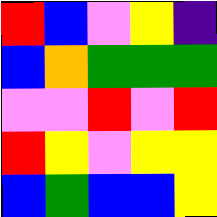[["red", "blue", "violet", "yellow", "indigo"], ["blue", "orange", "green", "green", "green"], ["violet", "violet", "red", "violet", "red"], ["red", "yellow", "violet", "yellow", "yellow"], ["blue", "green", "blue", "blue", "yellow"]]